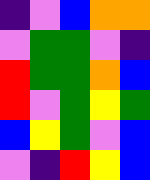[["indigo", "violet", "blue", "orange", "orange"], ["violet", "green", "green", "violet", "indigo"], ["red", "green", "green", "orange", "blue"], ["red", "violet", "green", "yellow", "green"], ["blue", "yellow", "green", "violet", "blue"], ["violet", "indigo", "red", "yellow", "blue"]]